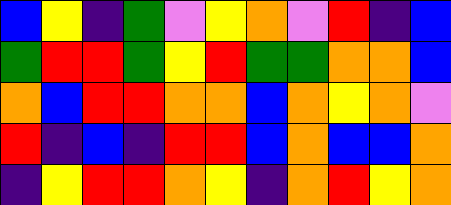[["blue", "yellow", "indigo", "green", "violet", "yellow", "orange", "violet", "red", "indigo", "blue"], ["green", "red", "red", "green", "yellow", "red", "green", "green", "orange", "orange", "blue"], ["orange", "blue", "red", "red", "orange", "orange", "blue", "orange", "yellow", "orange", "violet"], ["red", "indigo", "blue", "indigo", "red", "red", "blue", "orange", "blue", "blue", "orange"], ["indigo", "yellow", "red", "red", "orange", "yellow", "indigo", "orange", "red", "yellow", "orange"]]